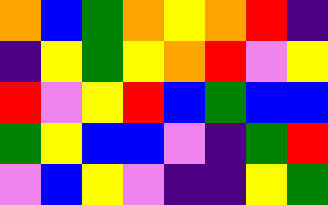[["orange", "blue", "green", "orange", "yellow", "orange", "red", "indigo"], ["indigo", "yellow", "green", "yellow", "orange", "red", "violet", "yellow"], ["red", "violet", "yellow", "red", "blue", "green", "blue", "blue"], ["green", "yellow", "blue", "blue", "violet", "indigo", "green", "red"], ["violet", "blue", "yellow", "violet", "indigo", "indigo", "yellow", "green"]]